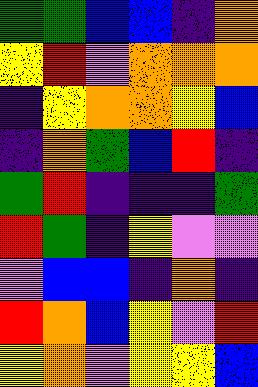[["green", "green", "blue", "blue", "indigo", "orange"], ["yellow", "red", "violet", "orange", "orange", "orange"], ["indigo", "yellow", "orange", "orange", "yellow", "blue"], ["indigo", "orange", "green", "blue", "red", "indigo"], ["green", "red", "indigo", "indigo", "indigo", "green"], ["red", "green", "indigo", "yellow", "violet", "violet"], ["violet", "blue", "blue", "indigo", "orange", "indigo"], ["red", "orange", "blue", "yellow", "violet", "red"], ["yellow", "orange", "violet", "yellow", "yellow", "blue"]]